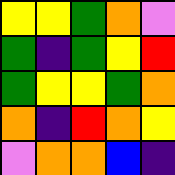[["yellow", "yellow", "green", "orange", "violet"], ["green", "indigo", "green", "yellow", "red"], ["green", "yellow", "yellow", "green", "orange"], ["orange", "indigo", "red", "orange", "yellow"], ["violet", "orange", "orange", "blue", "indigo"]]